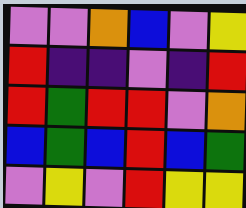[["violet", "violet", "orange", "blue", "violet", "yellow"], ["red", "indigo", "indigo", "violet", "indigo", "red"], ["red", "green", "red", "red", "violet", "orange"], ["blue", "green", "blue", "red", "blue", "green"], ["violet", "yellow", "violet", "red", "yellow", "yellow"]]